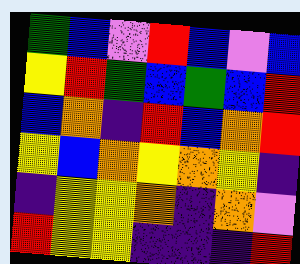[["green", "blue", "violet", "red", "blue", "violet", "blue"], ["yellow", "red", "green", "blue", "green", "blue", "red"], ["blue", "orange", "indigo", "red", "blue", "orange", "red"], ["yellow", "blue", "orange", "yellow", "orange", "yellow", "indigo"], ["indigo", "yellow", "yellow", "orange", "indigo", "orange", "violet"], ["red", "yellow", "yellow", "indigo", "indigo", "indigo", "red"]]